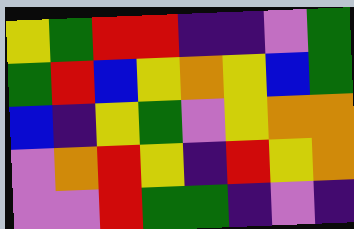[["yellow", "green", "red", "red", "indigo", "indigo", "violet", "green"], ["green", "red", "blue", "yellow", "orange", "yellow", "blue", "green"], ["blue", "indigo", "yellow", "green", "violet", "yellow", "orange", "orange"], ["violet", "orange", "red", "yellow", "indigo", "red", "yellow", "orange"], ["violet", "violet", "red", "green", "green", "indigo", "violet", "indigo"]]